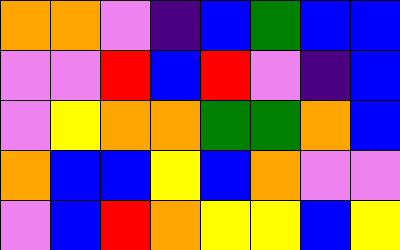[["orange", "orange", "violet", "indigo", "blue", "green", "blue", "blue"], ["violet", "violet", "red", "blue", "red", "violet", "indigo", "blue"], ["violet", "yellow", "orange", "orange", "green", "green", "orange", "blue"], ["orange", "blue", "blue", "yellow", "blue", "orange", "violet", "violet"], ["violet", "blue", "red", "orange", "yellow", "yellow", "blue", "yellow"]]